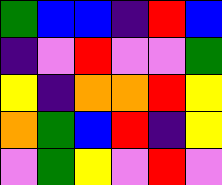[["green", "blue", "blue", "indigo", "red", "blue"], ["indigo", "violet", "red", "violet", "violet", "green"], ["yellow", "indigo", "orange", "orange", "red", "yellow"], ["orange", "green", "blue", "red", "indigo", "yellow"], ["violet", "green", "yellow", "violet", "red", "violet"]]